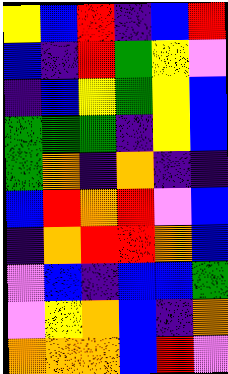[["yellow", "blue", "red", "indigo", "blue", "red"], ["blue", "indigo", "red", "green", "yellow", "violet"], ["indigo", "blue", "yellow", "green", "yellow", "blue"], ["green", "green", "green", "indigo", "yellow", "blue"], ["green", "orange", "indigo", "orange", "indigo", "indigo"], ["blue", "red", "orange", "red", "violet", "blue"], ["indigo", "orange", "red", "red", "orange", "blue"], ["violet", "blue", "indigo", "blue", "blue", "green"], ["violet", "yellow", "orange", "blue", "indigo", "orange"], ["orange", "orange", "orange", "blue", "red", "violet"]]